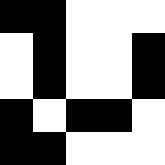[["black", "black", "white", "white", "white"], ["white", "black", "white", "white", "black"], ["white", "black", "white", "white", "black"], ["black", "white", "black", "black", "white"], ["black", "black", "white", "white", "white"]]